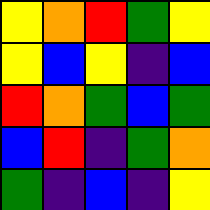[["yellow", "orange", "red", "green", "yellow"], ["yellow", "blue", "yellow", "indigo", "blue"], ["red", "orange", "green", "blue", "green"], ["blue", "red", "indigo", "green", "orange"], ["green", "indigo", "blue", "indigo", "yellow"]]